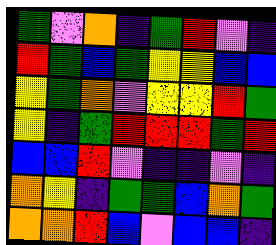[["green", "violet", "orange", "indigo", "green", "red", "violet", "indigo"], ["red", "green", "blue", "green", "yellow", "yellow", "blue", "blue"], ["yellow", "green", "orange", "violet", "yellow", "yellow", "red", "green"], ["yellow", "indigo", "green", "red", "red", "red", "green", "red"], ["blue", "blue", "red", "violet", "indigo", "indigo", "violet", "indigo"], ["orange", "yellow", "indigo", "green", "green", "blue", "orange", "green"], ["orange", "orange", "red", "blue", "violet", "blue", "blue", "indigo"]]